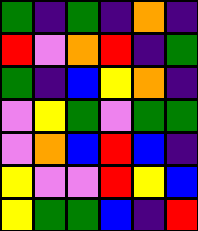[["green", "indigo", "green", "indigo", "orange", "indigo"], ["red", "violet", "orange", "red", "indigo", "green"], ["green", "indigo", "blue", "yellow", "orange", "indigo"], ["violet", "yellow", "green", "violet", "green", "green"], ["violet", "orange", "blue", "red", "blue", "indigo"], ["yellow", "violet", "violet", "red", "yellow", "blue"], ["yellow", "green", "green", "blue", "indigo", "red"]]